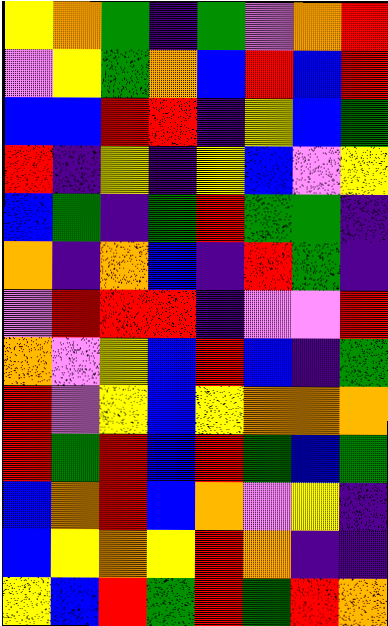[["yellow", "orange", "green", "indigo", "green", "violet", "orange", "red"], ["violet", "yellow", "green", "orange", "blue", "red", "blue", "red"], ["blue", "blue", "red", "red", "indigo", "yellow", "blue", "green"], ["red", "indigo", "yellow", "indigo", "yellow", "blue", "violet", "yellow"], ["blue", "green", "indigo", "green", "red", "green", "green", "indigo"], ["orange", "indigo", "orange", "blue", "indigo", "red", "green", "indigo"], ["violet", "red", "red", "red", "indigo", "violet", "violet", "red"], ["orange", "violet", "yellow", "blue", "red", "blue", "indigo", "green"], ["red", "violet", "yellow", "blue", "yellow", "orange", "orange", "orange"], ["red", "green", "red", "blue", "red", "green", "blue", "green"], ["blue", "orange", "red", "blue", "orange", "violet", "yellow", "indigo"], ["blue", "yellow", "orange", "yellow", "red", "orange", "indigo", "indigo"], ["yellow", "blue", "red", "green", "red", "green", "red", "orange"]]